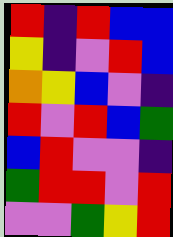[["red", "indigo", "red", "blue", "blue"], ["yellow", "indigo", "violet", "red", "blue"], ["orange", "yellow", "blue", "violet", "indigo"], ["red", "violet", "red", "blue", "green"], ["blue", "red", "violet", "violet", "indigo"], ["green", "red", "red", "violet", "red"], ["violet", "violet", "green", "yellow", "red"]]